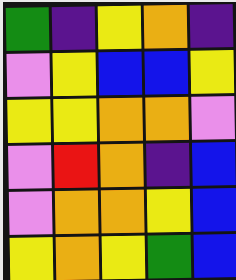[["green", "indigo", "yellow", "orange", "indigo"], ["violet", "yellow", "blue", "blue", "yellow"], ["yellow", "yellow", "orange", "orange", "violet"], ["violet", "red", "orange", "indigo", "blue"], ["violet", "orange", "orange", "yellow", "blue"], ["yellow", "orange", "yellow", "green", "blue"]]